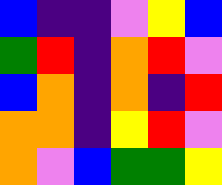[["blue", "indigo", "indigo", "violet", "yellow", "blue"], ["green", "red", "indigo", "orange", "red", "violet"], ["blue", "orange", "indigo", "orange", "indigo", "red"], ["orange", "orange", "indigo", "yellow", "red", "violet"], ["orange", "violet", "blue", "green", "green", "yellow"]]